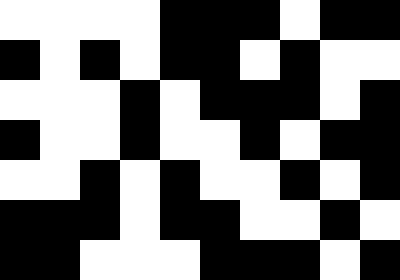[["white", "white", "white", "white", "black", "black", "black", "white", "black", "black"], ["black", "white", "black", "white", "black", "black", "white", "black", "white", "white"], ["white", "white", "white", "black", "white", "black", "black", "black", "white", "black"], ["black", "white", "white", "black", "white", "white", "black", "white", "black", "black"], ["white", "white", "black", "white", "black", "white", "white", "black", "white", "black"], ["black", "black", "black", "white", "black", "black", "white", "white", "black", "white"], ["black", "black", "white", "white", "white", "black", "black", "black", "white", "black"]]